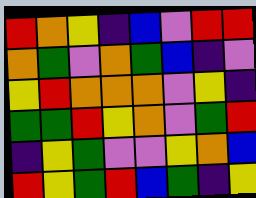[["red", "orange", "yellow", "indigo", "blue", "violet", "red", "red"], ["orange", "green", "violet", "orange", "green", "blue", "indigo", "violet"], ["yellow", "red", "orange", "orange", "orange", "violet", "yellow", "indigo"], ["green", "green", "red", "yellow", "orange", "violet", "green", "red"], ["indigo", "yellow", "green", "violet", "violet", "yellow", "orange", "blue"], ["red", "yellow", "green", "red", "blue", "green", "indigo", "yellow"]]